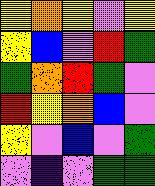[["yellow", "orange", "yellow", "violet", "yellow"], ["yellow", "blue", "violet", "red", "green"], ["green", "orange", "red", "green", "violet"], ["red", "yellow", "orange", "blue", "violet"], ["yellow", "violet", "blue", "violet", "green"], ["violet", "indigo", "violet", "green", "green"]]